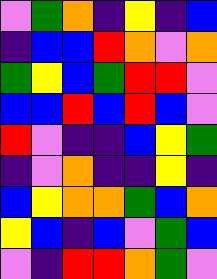[["violet", "green", "orange", "indigo", "yellow", "indigo", "blue"], ["indigo", "blue", "blue", "red", "orange", "violet", "orange"], ["green", "yellow", "blue", "green", "red", "red", "violet"], ["blue", "blue", "red", "blue", "red", "blue", "violet"], ["red", "violet", "indigo", "indigo", "blue", "yellow", "green"], ["indigo", "violet", "orange", "indigo", "indigo", "yellow", "indigo"], ["blue", "yellow", "orange", "orange", "green", "blue", "orange"], ["yellow", "blue", "indigo", "blue", "violet", "green", "blue"], ["violet", "indigo", "red", "red", "orange", "green", "violet"]]